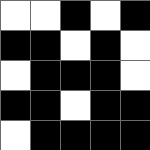[["white", "white", "black", "white", "black"], ["black", "black", "white", "black", "white"], ["white", "black", "black", "black", "white"], ["black", "black", "white", "black", "black"], ["white", "black", "black", "black", "black"]]